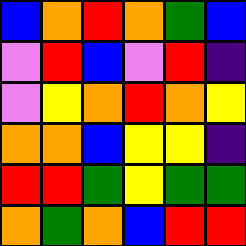[["blue", "orange", "red", "orange", "green", "blue"], ["violet", "red", "blue", "violet", "red", "indigo"], ["violet", "yellow", "orange", "red", "orange", "yellow"], ["orange", "orange", "blue", "yellow", "yellow", "indigo"], ["red", "red", "green", "yellow", "green", "green"], ["orange", "green", "orange", "blue", "red", "red"]]